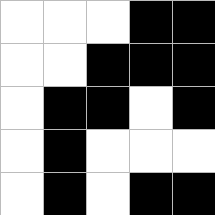[["white", "white", "white", "black", "black"], ["white", "white", "black", "black", "black"], ["white", "black", "black", "white", "black"], ["white", "black", "white", "white", "white"], ["white", "black", "white", "black", "black"]]